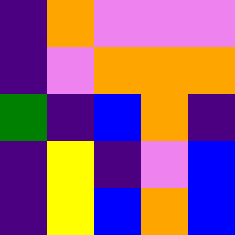[["indigo", "orange", "violet", "violet", "violet"], ["indigo", "violet", "orange", "orange", "orange"], ["green", "indigo", "blue", "orange", "indigo"], ["indigo", "yellow", "indigo", "violet", "blue"], ["indigo", "yellow", "blue", "orange", "blue"]]